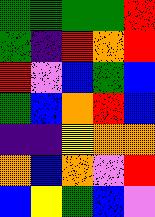[["green", "green", "green", "green", "red"], ["green", "indigo", "red", "orange", "red"], ["red", "violet", "blue", "green", "blue"], ["green", "blue", "orange", "red", "blue"], ["indigo", "indigo", "yellow", "orange", "orange"], ["orange", "blue", "orange", "violet", "red"], ["blue", "yellow", "green", "blue", "violet"]]